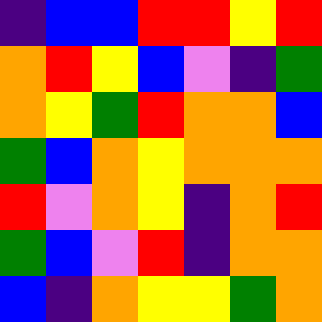[["indigo", "blue", "blue", "red", "red", "yellow", "red"], ["orange", "red", "yellow", "blue", "violet", "indigo", "green"], ["orange", "yellow", "green", "red", "orange", "orange", "blue"], ["green", "blue", "orange", "yellow", "orange", "orange", "orange"], ["red", "violet", "orange", "yellow", "indigo", "orange", "red"], ["green", "blue", "violet", "red", "indigo", "orange", "orange"], ["blue", "indigo", "orange", "yellow", "yellow", "green", "orange"]]